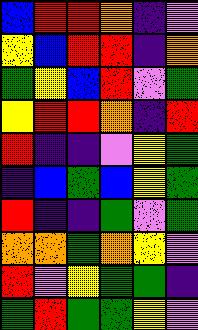[["blue", "red", "red", "orange", "indigo", "violet"], ["yellow", "blue", "red", "red", "indigo", "orange"], ["green", "yellow", "blue", "red", "violet", "green"], ["yellow", "red", "red", "orange", "indigo", "red"], ["red", "indigo", "indigo", "violet", "yellow", "green"], ["indigo", "blue", "green", "blue", "yellow", "green"], ["red", "indigo", "indigo", "green", "violet", "green"], ["orange", "orange", "green", "orange", "yellow", "violet"], ["red", "violet", "yellow", "green", "green", "indigo"], ["green", "red", "green", "green", "yellow", "violet"]]